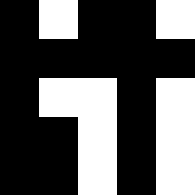[["black", "white", "black", "black", "white"], ["black", "black", "black", "black", "black"], ["black", "white", "white", "black", "white"], ["black", "black", "white", "black", "white"], ["black", "black", "white", "black", "white"]]